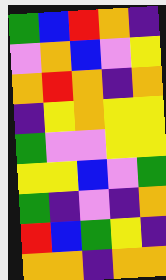[["green", "blue", "red", "orange", "indigo"], ["violet", "orange", "blue", "violet", "yellow"], ["orange", "red", "orange", "indigo", "orange"], ["indigo", "yellow", "orange", "yellow", "yellow"], ["green", "violet", "violet", "yellow", "yellow"], ["yellow", "yellow", "blue", "violet", "green"], ["green", "indigo", "violet", "indigo", "orange"], ["red", "blue", "green", "yellow", "indigo"], ["orange", "orange", "indigo", "orange", "orange"]]